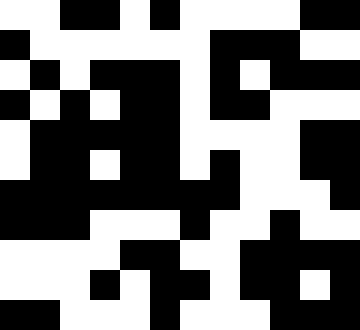[["white", "white", "black", "black", "white", "black", "white", "white", "white", "white", "black", "black"], ["black", "white", "white", "white", "white", "white", "white", "black", "black", "black", "white", "white"], ["white", "black", "white", "black", "black", "black", "white", "black", "white", "black", "black", "black"], ["black", "white", "black", "white", "black", "black", "white", "black", "black", "white", "white", "white"], ["white", "black", "black", "black", "black", "black", "white", "white", "white", "white", "black", "black"], ["white", "black", "black", "white", "black", "black", "white", "black", "white", "white", "black", "black"], ["black", "black", "black", "black", "black", "black", "black", "black", "white", "white", "white", "black"], ["black", "black", "black", "white", "white", "white", "black", "white", "white", "black", "white", "white"], ["white", "white", "white", "white", "black", "black", "white", "white", "black", "black", "black", "black"], ["white", "white", "white", "black", "white", "black", "black", "white", "black", "black", "white", "black"], ["black", "black", "white", "white", "white", "black", "white", "white", "white", "black", "black", "black"]]